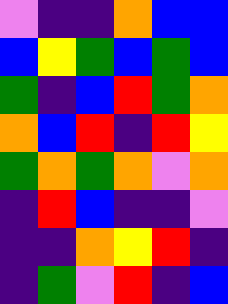[["violet", "indigo", "indigo", "orange", "blue", "blue"], ["blue", "yellow", "green", "blue", "green", "blue"], ["green", "indigo", "blue", "red", "green", "orange"], ["orange", "blue", "red", "indigo", "red", "yellow"], ["green", "orange", "green", "orange", "violet", "orange"], ["indigo", "red", "blue", "indigo", "indigo", "violet"], ["indigo", "indigo", "orange", "yellow", "red", "indigo"], ["indigo", "green", "violet", "red", "indigo", "blue"]]